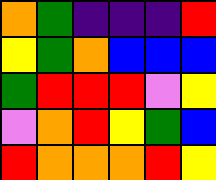[["orange", "green", "indigo", "indigo", "indigo", "red"], ["yellow", "green", "orange", "blue", "blue", "blue"], ["green", "red", "red", "red", "violet", "yellow"], ["violet", "orange", "red", "yellow", "green", "blue"], ["red", "orange", "orange", "orange", "red", "yellow"]]